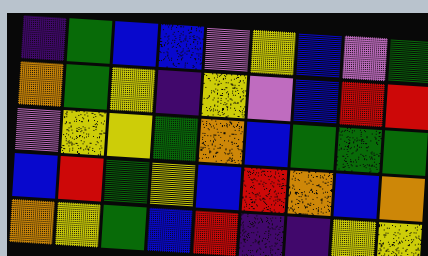[["indigo", "green", "blue", "blue", "violet", "yellow", "blue", "violet", "green"], ["orange", "green", "yellow", "indigo", "yellow", "violet", "blue", "red", "red"], ["violet", "yellow", "yellow", "green", "orange", "blue", "green", "green", "green"], ["blue", "red", "green", "yellow", "blue", "red", "orange", "blue", "orange"], ["orange", "yellow", "green", "blue", "red", "indigo", "indigo", "yellow", "yellow"]]